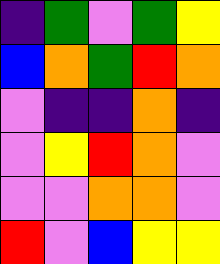[["indigo", "green", "violet", "green", "yellow"], ["blue", "orange", "green", "red", "orange"], ["violet", "indigo", "indigo", "orange", "indigo"], ["violet", "yellow", "red", "orange", "violet"], ["violet", "violet", "orange", "orange", "violet"], ["red", "violet", "blue", "yellow", "yellow"]]